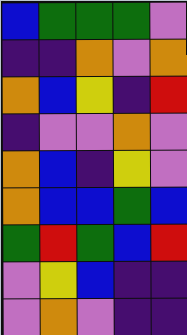[["blue", "green", "green", "green", "violet"], ["indigo", "indigo", "orange", "violet", "orange"], ["orange", "blue", "yellow", "indigo", "red"], ["indigo", "violet", "violet", "orange", "violet"], ["orange", "blue", "indigo", "yellow", "violet"], ["orange", "blue", "blue", "green", "blue"], ["green", "red", "green", "blue", "red"], ["violet", "yellow", "blue", "indigo", "indigo"], ["violet", "orange", "violet", "indigo", "indigo"]]